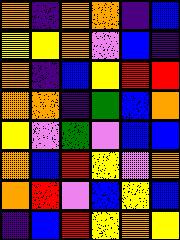[["orange", "indigo", "orange", "orange", "indigo", "blue"], ["yellow", "yellow", "orange", "violet", "blue", "indigo"], ["orange", "indigo", "blue", "yellow", "red", "red"], ["orange", "orange", "indigo", "green", "blue", "orange"], ["yellow", "violet", "green", "violet", "blue", "blue"], ["orange", "blue", "red", "yellow", "violet", "orange"], ["orange", "red", "violet", "blue", "yellow", "blue"], ["indigo", "blue", "red", "yellow", "orange", "yellow"]]